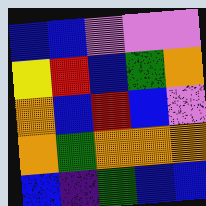[["blue", "blue", "violet", "violet", "violet"], ["yellow", "red", "blue", "green", "orange"], ["orange", "blue", "red", "blue", "violet"], ["orange", "green", "orange", "orange", "orange"], ["blue", "indigo", "green", "blue", "blue"]]